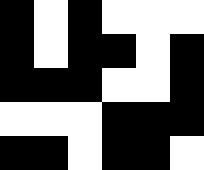[["black", "white", "black", "white", "white", "white"], ["black", "white", "black", "black", "white", "black"], ["black", "black", "black", "white", "white", "black"], ["white", "white", "white", "black", "black", "black"], ["black", "black", "white", "black", "black", "white"]]